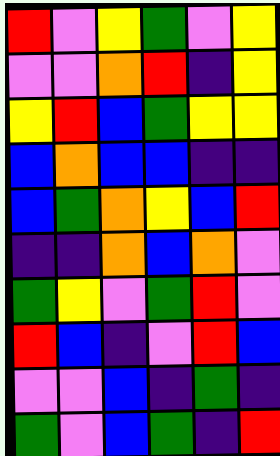[["red", "violet", "yellow", "green", "violet", "yellow"], ["violet", "violet", "orange", "red", "indigo", "yellow"], ["yellow", "red", "blue", "green", "yellow", "yellow"], ["blue", "orange", "blue", "blue", "indigo", "indigo"], ["blue", "green", "orange", "yellow", "blue", "red"], ["indigo", "indigo", "orange", "blue", "orange", "violet"], ["green", "yellow", "violet", "green", "red", "violet"], ["red", "blue", "indigo", "violet", "red", "blue"], ["violet", "violet", "blue", "indigo", "green", "indigo"], ["green", "violet", "blue", "green", "indigo", "red"]]